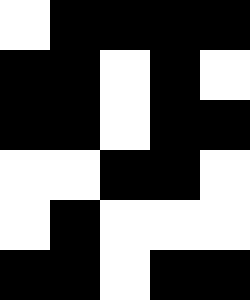[["white", "black", "black", "black", "black"], ["black", "black", "white", "black", "white"], ["black", "black", "white", "black", "black"], ["white", "white", "black", "black", "white"], ["white", "black", "white", "white", "white"], ["black", "black", "white", "black", "black"]]